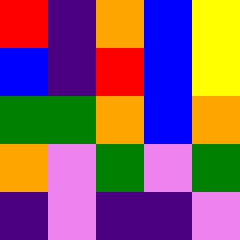[["red", "indigo", "orange", "blue", "yellow"], ["blue", "indigo", "red", "blue", "yellow"], ["green", "green", "orange", "blue", "orange"], ["orange", "violet", "green", "violet", "green"], ["indigo", "violet", "indigo", "indigo", "violet"]]